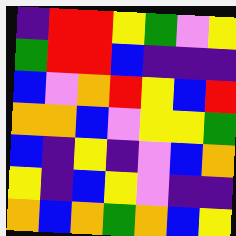[["indigo", "red", "red", "yellow", "green", "violet", "yellow"], ["green", "red", "red", "blue", "indigo", "indigo", "indigo"], ["blue", "violet", "orange", "red", "yellow", "blue", "red"], ["orange", "orange", "blue", "violet", "yellow", "yellow", "green"], ["blue", "indigo", "yellow", "indigo", "violet", "blue", "orange"], ["yellow", "indigo", "blue", "yellow", "violet", "indigo", "indigo"], ["orange", "blue", "orange", "green", "orange", "blue", "yellow"]]